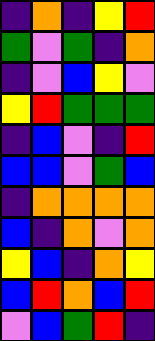[["indigo", "orange", "indigo", "yellow", "red"], ["green", "violet", "green", "indigo", "orange"], ["indigo", "violet", "blue", "yellow", "violet"], ["yellow", "red", "green", "green", "green"], ["indigo", "blue", "violet", "indigo", "red"], ["blue", "blue", "violet", "green", "blue"], ["indigo", "orange", "orange", "orange", "orange"], ["blue", "indigo", "orange", "violet", "orange"], ["yellow", "blue", "indigo", "orange", "yellow"], ["blue", "red", "orange", "blue", "red"], ["violet", "blue", "green", "red", "indigo"]]